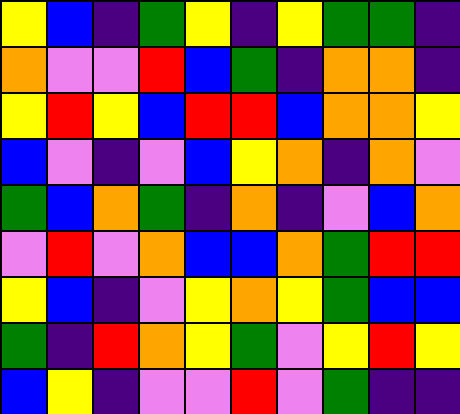[["yellow", "blue", "indigo", "green", "yellow", "indigo", "yellow", "green", "green", "indigo"], ["orange", "violet", "violet", "red", "blue", "green", "indigo", "orange", "orange", "indigo"], ["yellow", "red", "yellow", "blue", "red", "red", "blue", "orange", "orange", "yellow"], ["blue", "violet", "indigo", "violet", "blue", "yellow", "orange", "indigo", "orange", "violet"], ["green", "blue", "orange", "green", "indigo", "orange", "indigo", "violet", "blue", "orange"], ["violet", "red", "violet", "orange", "blue", "blue", "orange", "green", "red", "red"], ["yellow", "blue", "indigo", "violet", "yellow", "orange", "yellow", "green", "blue", "blue"], ["green", "indigo", "red", "orange", "yellow", "green", "violet", "yellow", "red", "yellow"], ["blue", "yellow", "indigo", "violet", "violet", "red", "violet", "green", "indigo", "indigo"]]